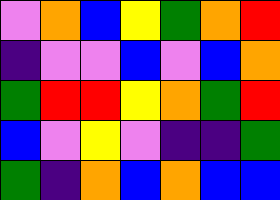[["violet", "orange", "blue", "yellow", "green", "orange", "red"], ["indigo", "violet", "violet", "blue", "violet", "blue", "orange"], ["green", "red", "red", "yellow", "orange", "green", "red"], ["blue", "violet", "yellow", "violet", "indigo", "indigo", "green"], ["green", "indigo", "orange", "blue", "orange", "blue", "blue"]]